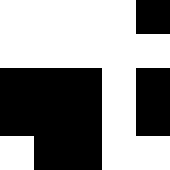[["white", "white", "white", "white", "black"], ["white", "white", "white", "white", "white"], ["black", "black", "black", "white", "black"], ["black", "black", "black", "white", "black"], ["white", "black", "black", "white", "white"]]